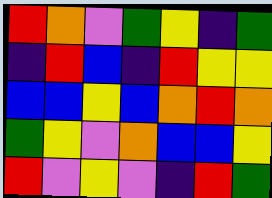[["red", "orange", "violet", "green", "yellow", "indigo", "green"], ["indigo", "red", "blue", "indigo", "red", "yellow", "yellow"], ["blue", "blue", "yellow", "blue", "orange", "red", "orange"], ["green", "yellow", "violet", "orange", "blue", "blue", "yellow"], ["red", "violet", "yellow", "violet", "indigo", "red", "green"]]